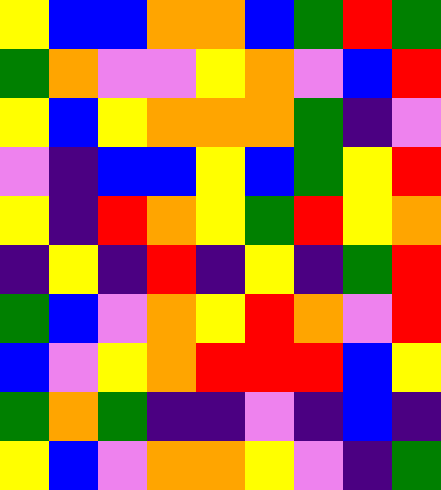[["yellow", "blue", "blue", "orange", "orange", "blue", "green", "red", "green"], ["green", "orange", "violet", "violet", "yellow", "orange", "violet", "blue", "red"], ["yellow", "blue", "yellow", "orange", "orange", "orange", "green", "indigo", "violet"], ["violet", "indigo", "blue", "blue", "yellow", "blue", "green", "yellow", "red"], ["yellow", "indigo", "red", "orange", "yellow", "green", "red", "yellow", "orange"], ["indigo", "yellow", "indigo", "red", "indigo", "yellow", "indigo", "green", "red"], ["green", "blue", "violet", "orange", "yellow", "red", "orange", "violet", "red"], ["blue", "violet", "yellow", "orange", "red", "red", "red", "blue", "yellow"], ["green", "orange", "green", "indigo", "indigo", "violet", "indigo", "blue", "indigo"], ["yellow", "blue", "violet", "orange", "orange", "yellow", "violet", "indigo", "green"]]